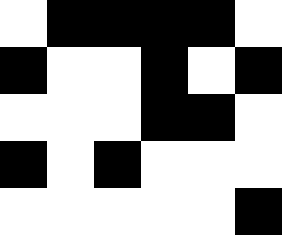[["white", "black", "black", "black", "black", "white"], ["black", "white", "white", "black", "white", "black"], ["white", "white", "white", "black", "black", "white"], ["black", "white", "black", "white", "white", "white"], ["white", "white", "white", "white", "white", "black"]]